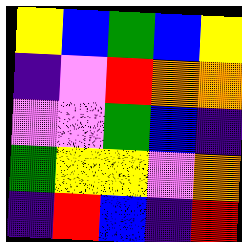[["yellow", "blue", "green", "blue", "yellow"], ["indigo", "violet", "red", "orange", "orange"], ["violet", "violet", "green", "blue", "indigo"], ["green", "yellow", "yellow", "violet", "orange"], ["indigo", "red", "blue", "indigo", "red"]]